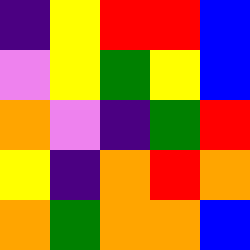[["indigo", "yellow", "red", "red", "blue"], ["violet", "yellow", "green", "yellow", "blue"], ["orange", "violet", "indigo", "green", "red"], ["yellow", "indigo", "orange", "red", "orange"], ["orange", "green", "orange", "orange", "blue"]]